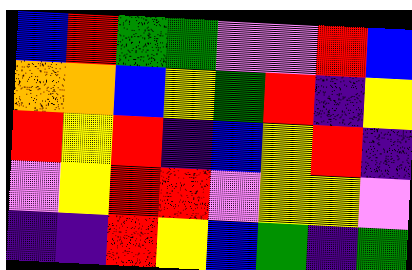[["blue", "red", "green", "green", "violet", "violet", "red", "blue"], ["orange", "orange", "blue", "yellow", "green", "red", "indigo", "yellow"], ["red", "yellow", "red", "indigo", "blue", "yellow", "red", "indigo"], ["violet", "yellow", "red", "red", "violet", "yellow", "yellow", "violet"], ["indigo", "indigo", "red", "yellow", "blue", "green", "indigo", "green"]]